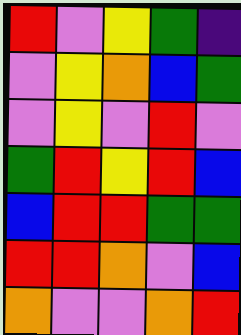[["red", "violet", "yellow", "green", "indigo"], ["violet", "yellow", "orange", "blue", "green"], ["violet", "yellow", "violet", "red", "violet"], ["green", "red", "yellow", "red", "blue"], ["blue", "red", "red", "green", "green"], ["red", "red", "orange", "violet", "blue"], ["orange", "violet", "violet", "orange", "red"]]